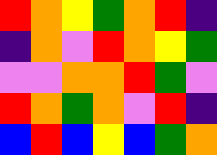[["red", "orange", "yellow", "green", "orange", "red", "indigo"], ["indigo", "orange", "violet", "red", "orange", "yellow", "green"], ["violet", "violet", "orange", "orange", "red", "green", "violet"], ["red", "orange", "green", "orange", "violet", "red", "indigo"], ["blue", "red", "blue", "yellow", "blue", "green", "orange"]]